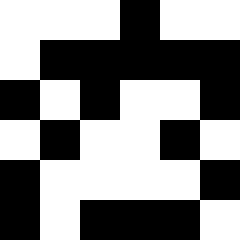[["white", "white", "white", "black", "white", "white"], ["white", "black", "black", "black", "black", "black"], ["black", "white", "black", "white", "white", "black"], ["white", "black", "white", "white", "black", "white"], ["black", "white", "white", "white", "white", "black"], ["black", "white", "black", "black", "black", "white"]]